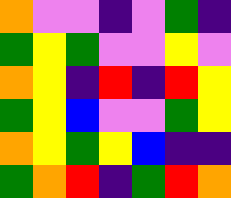[["orange", "violet", "violet", "indigo", "violet", "green", "indigo"], ["green", "yellow", "green", "violet", "violet", "yellow", "violet"], ["orange", "yellow", "indigo", "red", "indigo", "red", "yellow"], ["green", "yellow", "blue", "violet", "violet", "green", "yellow"], ["orange", "yellow", "green", "yellow", "blue", "indigo", "indigo"], ["green", "orange", "red", "indigo", "green", "red", "orange"]]